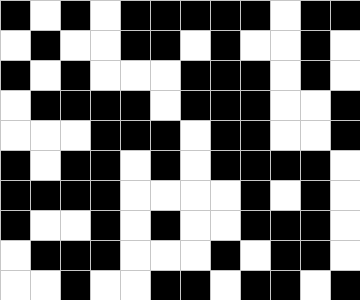[["black", "white", "black", "white", "black", "black", "black", "black", "black", "white", "black", "black"], ["white", "black", "white", "white", "black", "black", "white", "black", "white", "white", "black", "white"], ["black", "white", "black", "white", "white", "white", "black", "black", "black", "white", "black", "white"], ["white", "black", "black", "black", "black", "white", "black", "black", "black", "white", "white", "black"], ["white", "white", "white", "black", "black", "black", "white", "black", "black", "white", "white", "black"], ["black", "white", "black", "black", "white", "black", "white", "black", "black", "black", "black", "white"], ["black", "black", "black", "black", "white", "white", "white", "white", "black", "white", "black", "white"], ["black", "white", "white", "black", "white", "black", "white", "white", "black", "black", "black", "white"], ["white", "black", "black", "black", "white", "white", "white", "black", "white", "black", "black", "white"], ["white", "white", "black", "white", "white", "black", "black", "white", "black", "black", "white", "black"]]